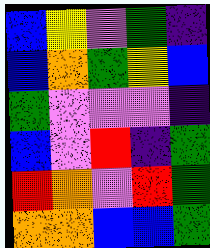[["blue", "yellow", "violet", "green", "indigo"], ["blue", "orange", "green", "yellow", "blue"], ["green", "violet", "violet", "violet", "indigo"], ["blue", "violet", "red", "indigo", "green"], ["red", "orange", "violet", "red", "green"], ["orange", "orange", "blue", "blue", "green"]]